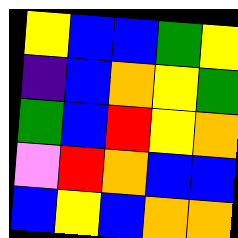[["yellow", "blue", "blue", "green", "yellow"], ["indigo", "blue", "orange", "yellow", "green"], ["green", "blue", "red", "yellow", "orange"], ["violet", "red", "orange", "blue", "blue"], ["blue", "yellow", "blue", "orange", "orange"]]